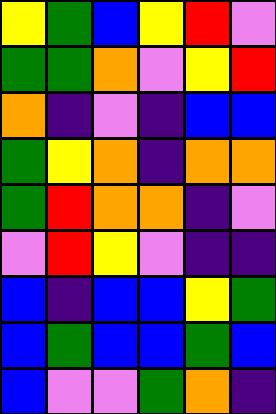[["yellow", "green", "blue", "yellow", "red", "violet"], ["green", "green", "orange", "violet", "yellow", "red"], ["orange", "indigo", "violet", "indigo", "blue", "blue"], ["green", "yellow", "orange", "indigo", "orange", "orange"], ["green", "red", "orange", "orange", "indigo", "violet"], ["violet", "red", "yellow", "violet", "indigo", "indigo"], ["blue", "indigo", "blue", "blue", "yellow", "green"], ["blue", "green", "blue", "blue", "green", "blue"], ["blue", "violet", "violet", "green", "orange", "indigo"]]